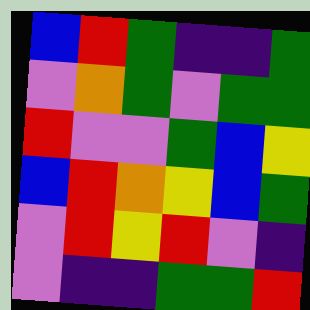[["blue", "red", "green", "indigo", "indigo", "green"], ["violet", "orange", "green", "violet", "green", "green"], ["red", "violet", "violet", "green", "blue", "yellow"], ["blue", "red", "orange", "yellow", "blue", "green"], ["violet", "red", "yellow", "red", "violet", "indigo"], ["violet", "indigo", "indigo", "green", "green", "red"]]